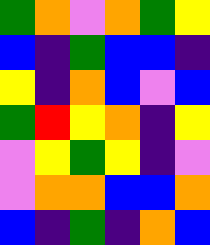[["green", "orange", "violet", "orange", "green", "yellow"], ["blue", "indigo", "green", "blue", "blue", "indigo"], ["yellow", "indigo", "orange", "blue", "violet", "blue"], ["green", "red", "yellow", "orange", "indigo", "yellow"], ["violet", "yellow", "green", "yellow", "indigo", "violet"], ["violet", "orange", "orange", "blue", "blue", "orange"], ["blue", "indigo", "green", "indigo", "orange", "blue"]]